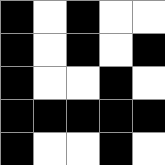[["black", "white", "black", "white", "white"], ["black", "white", "black", "white", "black"], ["black", "white", "white", "black", "white"], ["black", "black", "black", "black", "black"], ["black", "white", "white", "black", "white"]]